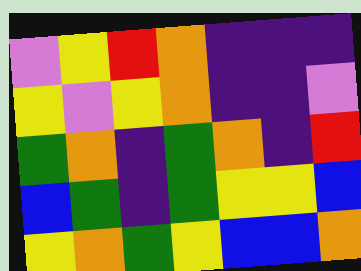[["violet", "yellow", "red", "orange", "indigo", "indigo", "indigo"], ["yellow", "violet", "yellow", "orange", "indigo", "indigo", "violet"], ["green", "orange", "indigo", "green", "orange", "indigo", "red"], ["blue", "green", "indigo", "green", "yellow", "yellow", "blue"], ["yellow", "orange", "green", "yellow", "blue", "blue", "orange"]]